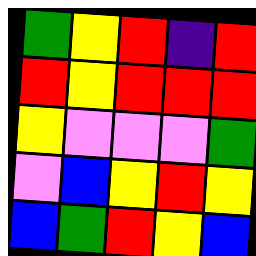[["green", "yellow", "red", "indigo", "red"], ["red", "yellow", "red", "red", "red"], ["yellow", "violet", "violet", "violet", "green"], ["violet", "blue", "yellow", "red", "yellow"], ["blue", "green", "red", "yellow", "blue"]]